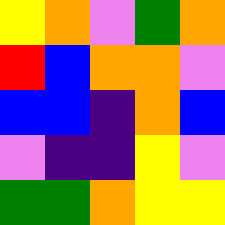[["yellow", "orange", "violet", "green", "orange"], ["red", "blue", "orange", "orange", "violet"], ["blue", "blue", "indigo", "orange", "blue"], ["violet", "indigo", "indigo", "yellow", "violet"], ["green", "green", "orange", "yellow", "yellow"]]